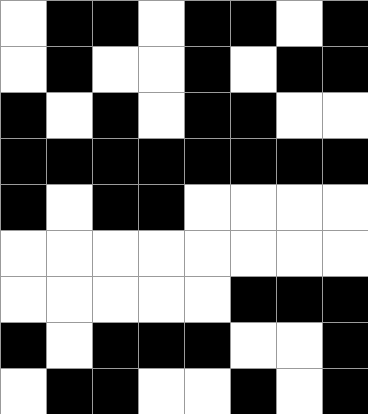[["white", "black", "black", "white", "black", "black", "white", "black"], ["white", "black", "white", "white", "black", "white", "black", "black"], ["black", "white", "black", "white", "black", "black", "white", "white"], ["black", "black", "black", "black", "black", "black", "black", "black"], ["black", "white", "black", "black", "white", "white", "white", "white"], ["white", "white", "white", "white", "white", "white", "white", "white"], ["white", "white", "white", "white", "white", "black", "black", "black"], ["black", "white", "black", "black", "black", "white", "white", "black"], ["white", "black", "black", "white", "white", "black", "white", "black"]]